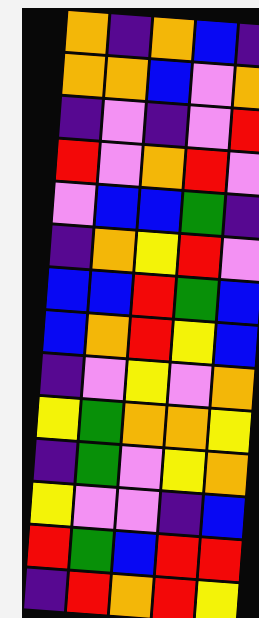[["orange", "indigo", "orange", "blue", "indigo"], ["orange", "orange", "blue", "violet", "orange"], ["indigo", "violet", "indigo", "violet", "red"], ["red", "violet", "orange", "red", "violet"], ["violet", "blue", "blue", "green", "indigo"], ["indigo", "orange", "yellow", "red", "violet"], ["blue", "blue", "red", "green", "blue"], ["blue", "orange", "red", "yellow", "blue"], ["indigo", "violet", "yellow", "violet", "orange"], ["yellow", "green", "orange", "orange", "yellow"], ["indigo", "green", "violet", "yellow", "orange"], ["yellow", "violet", "violet", "indigo", "blue"], ["red", "green", "blue", "red", "red"], ["indigo", "red", "orange", "red", "yellow"]]